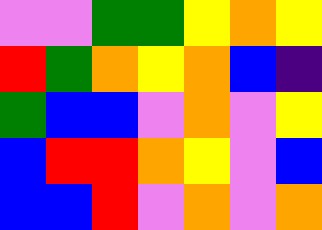[["violet", "violet", "green", "green", "yellow", "orange", "yellow"], ["red", "green", "orange", "yellow", "orange", "blue", "indigo"], ["green", "blue", "blue", "violet", "orange", "violet", "yellow"], ["blue", "red", "red", "orange", "yellow", "violet", "blue"], ["blue", "blue", "red", "violet", "orange", "violet", "orange"]]